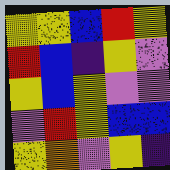[["yellow", "yellow", "blue", "red", "yellow"], ["red", "blue", "indigo", "yellow", "violet"], ["yellow", "blue", "yellow", "violet", "violet"], ["violet", "red", "yellow", "blue", "blue"], ["yellow", "orange", "violet", "yellow", "indigo"]]